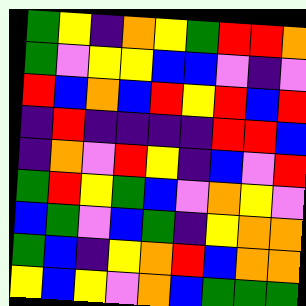[["green", "yellow", "indigo", "orange", "yellow", "green", "red", "red", "orange"], ["green", "violet", "yellow", "yellow", "blue", "blue", "violet", "indigo", "violet"], ["red", "blue", "orange", "blue", "red", "yellow", "red", "blue", "red"], ["indigo", "red", "indigo", "indigo", "indigo", "indigo", "red", "red", "blue"], ["indigo", "orange", "violet", "red", "yellow", "indigo", "blue", "violet", "red"], ["green", "red", "yellow", "green", "blue", "violet", "orange", "yellow", "violet"], ["blue", "green", "violet", "blue", "green", "indigo", "yellow", "orange", "orange"], ["green", "blue", "indigo", "yellow", "orange", "red", "blue", "orange", "orange"], ["yellow", "blue", "yellow", "violet", "orange", "blue", "green", "green", "green"]]